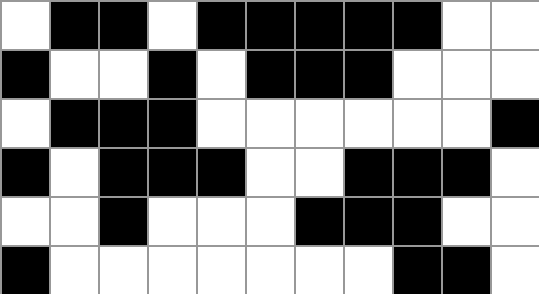[["white", "black", "black", "white", "black", "black", "black", "black", "black", "white", "white"], ["black", "white", "white", "black", "white", "black", "black", "black", "white", "white", "white"], ["white", "black", "black", "black", "white", "white", "white", "white", "white", "white", "black"], ["black", "white", "black", "black", "black", "white", "white", "black", "black", "black", "white"], ["white", "white", "black", "white", "white", "white", "black", "black", "black", "white", "white"], ["black", "white", "white", "white", "white", "white", "white", "white", "black", "black", "white"]]